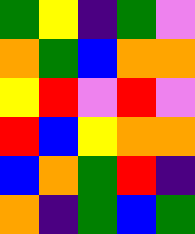[["green", "yellow", "indigo", "green", "violet"], ["orange", "green", "blue", "orange", "orange"], ["yellow", "red", "violet", "red", "violet"], ["red", "blue", "yellow", "orange", "orange"], ["blue", "orange", "green", "red", "indigo"], ["orange", "indigo", "green", "blue", "green"]]